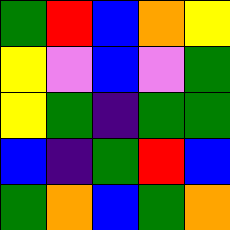[["green", "red", "blue", "orange", "yellow"], ["yellow", "violet", "blue", "violet", "green"], ["yellow", "green", "indigo", "green", "green"], ["blue", "indigo", "green", "red", "blue"], ["green", "orange", "blue", "green", "orange"]]